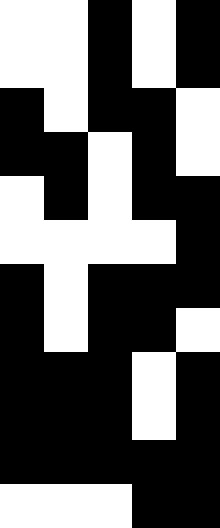[["white", "white", "black", "white", "black"], ["white", "white", "black", "white", "black"], ["black", "white", "black", "black", "white"], ["black", "black", "white", "black", "white"], ["white", "black", "white", "black", "black"], ["white", "white", "white", "white", "black"], ["black", "white", "black", "black", "black"], ["black", "white", "black", "black", "white"], ["black", "black", "black", "white", "black"], ["black", "black", "black", "white", "black"], ["black", "black", "black", "black", "black"], ["white", "white", "white", "black", "black"]]